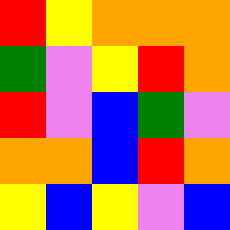[["red", "yellow", "orange", "orange", "orange"], ["green", "violet", "yellow", "red", "orange"], ["red", "violet", "blue", "green", "violet"], ["orange", "orange", "blue", "red", "orange"], ["yellow", "blue", "yellow", "violet", "blue"]]